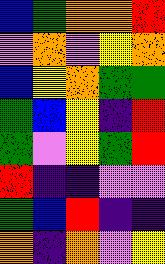[["blue", "green", "orange", "orange", "red"], ["violet", "orange", "violet", "yellow", "orange"], ["blue", "yellow", "orange", "green", "green"], ["green", "blue", "yellow", "indigo", "red"], ["green", "violet", "yellow", "green", "red"], ["red", "indigo", "indigo", "violet", "violet"], ["green", "blue", "red", "indigo", "indigo"], ["orange", "indigo", "orange", "violet", "yellow"]]